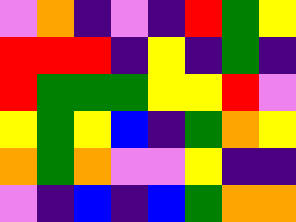[["violet", "orange", "indigo", "violet", "indigo", "red", "green", "yellow"], ["red", "red", "red", "indigo", "yellow", "indigo", "green", "indigo"], ["red", "green", "green", "green", "yellow", "yellow", "red", "violet"], ["yellow", "green", "yellow", "blue", "indigo", "green", "orange", "yellow"], ["orange", "green", "orange", "violet", "violet", "yellow", "indigo", "indigo"], ["violet", "indigo", "blue", "indigo", "blue", "green", "orange", "orange"]]